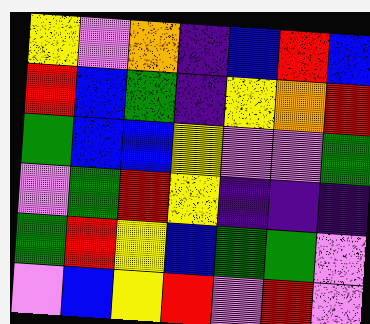[["yellow", "violet", "orange", "indigo", "blue", "red", "blue"], ["red", "blue", "green", "indigo", "yellow", "orange", "red"], ["green", "blue", "blue", "yellow", "violet", "violet", "green"], ["violet", "green", "red", "yellow", "indigo", "indigo", "indigo"], ["green", "red", "yellow", "blue", "green", "green", "violet"], ["violet", "blue", "yellow", "red", "violet", "red", "violet"]]